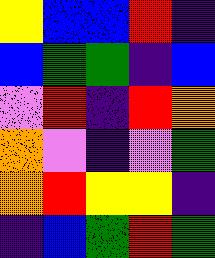[["yellow", "blue", "blue", "red", "indigo"], ["blue", "green", "green", "indigo", "blue"], ["violet", "red", "indigo", "red", "orange"], ["orange", "violet", "indigo", "violet", "green"], ["orange", "red", "yellow", "yellow", "indigo"], ["indigo", "blue", "green", "red", "green"]]